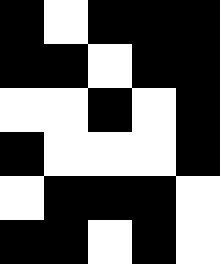[["black", "white", "black", "black", "black"], ["black", "black", "white", "black", "black"], ["white", "white", "black", "white", "black"], ["black", "white", "white", "white", "black"], ["white", "black", "black", "black", "white"], ["black", "black", "white", "black", "white"]]